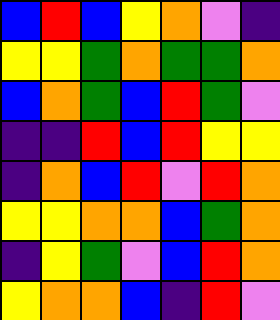[["blue", "red", "blue", "yellow", "orange", "violet", "indigo"], ["yellow", "yellow", "green", "orange", "green", "green", "orange"], ["blue", "orange", "green", "blue", "red", "green", "violet"], ["indigo", "indigo", "red", "blue", "red", "yellow", "yellow"], ["indigo", "orange", "blue", "red", "violet", "red", "orange"], ["yellow", "yellow", "orange", "orange", "blue", "green", "orange"], ["indigo", "yellow", "green", "violet", "blue", "red", "orange"], ["yellow", "orange", "orange", "blue", "indigo", "red", "violet"]]